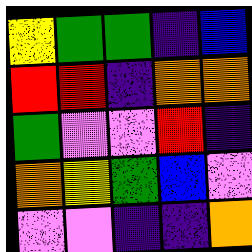[["yellow", "green", "green", "indigo", "blue"], ["red", "red", "indigo", "orange", "orange"], ["green", "violet", "violet", "red", "indigo"], ["orange", "yellow", "green", "blue", "violet"], ["violet", "violet", "indigo", "indigo", "orange"]]